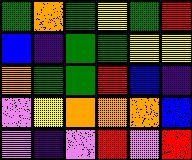[["green", "orange", "green", "yellow", "green", "red"], ["blue", "indigo", "green", "green", "yellow", "yellow"], ["orange", "green", "green", "red", "blue", "indigo"], ["violet", "yellow", "orange", "orange", "orange", "blue"], ["violet", "indigo", "violet", "red", "violet", "red"]]